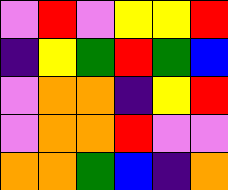[["violet", "red", "violet", "yellow", "yellow", "red"], ["indigo", "yellow", "green", "red", "green", "blue"], ["violet", "orange", "orange", "indigo", "yellow", "red"], ["violet", "orange", "orange", "red", "violet", "violet"], ["orange", "orange", "green", "blue", "indigo", "orange"]]